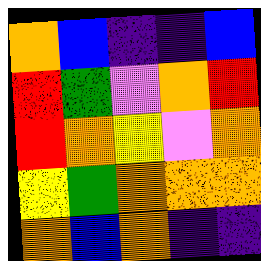[["orange", "blue", "indigo", "indigo", "blue"], ["red", "green", "violet", "orange", "red"], ["red", "orange", "yellow", "violet", "orange"], ["yellow", "green", "orange", "orange", "orange"], ["orange", "blue", "orange", "indigo", "indigo"]]